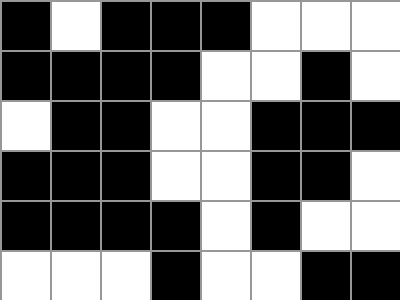[["black", "white", "black", "black", "black", "white", "white", "white"], ["black", "black", "black", "black", "white", "white", "black", "white"], ["white", "black", "black", "white", "white", "black", "black", "black"], ["black", "black", "black", "white", "white", "black", "black", "white"], ["black", "black", "black", "black", "white", "black", "white", "white"], ["white", "white", "white", "black", "white", "white", "black", "black"]]